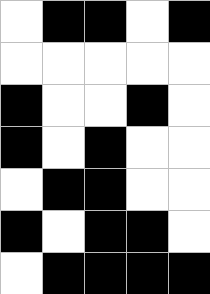[["white", "black", "black", "white", "black"], ["white", "white", "white", "white", "white"], ["black", "white", "white", "black", "white"], ["black", "white", "black", "white", "white"], ["white", "black", "black", "white", "white"], ["black", "white", "black", "black", "white"], ["white", "black", "black", "black", "black"]]